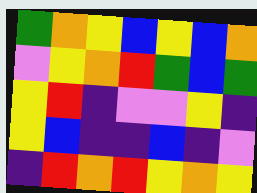[["green", "orange", "yellow", "blue", "yellow", "blue", "orange"], ["violet", "yellow", "orange", "red", "green", "blue", "green"], ["yellow", "red", "indigo", "violet", "violet", "yellow", "indigo"], ["yellow", "blue", "indigo", "indigo", "blue", "indigo", "violet"], ["indigo", "red", "orange", "red", "yellow", "orange", "yellow"]]